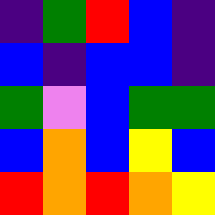[["indigo", "green", "red", "blue", "indigo"], ["blue", "indigo", "blue", "blue", "indigo"], ["green", "violet", "blue", "green", "green"], ["blue", "orange", "blue", "yellow", "blue"], ["red", "orange", "red", "orange", "yellow"]]